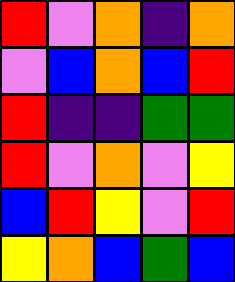[["red", "violet", "orange", "indigo", "orange"], ["violet", "blue", "orange", "blue", "red"], ["red", "indigo", "indigo", "green", "green"], ["red", "violet", "orange", "violet", "yellow"], ["blue", "red", "yellow", "violet", "red"], ["yellow", "orange", "blue", "green", "blue"]]